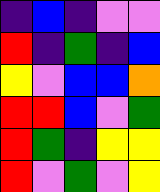[["indigo", "blue", "indigo", "violet", "violet"], ["red", "indigo", "green", "indigo", "blue"], ["yellow", "violet", "blue", "blue", "orange"], ["red", "red", "blue", "violet", "green"], ["red", "green", "indigo", "yellow", "yellow"], ["red", "violet", "green", "violet", "yellow"]]